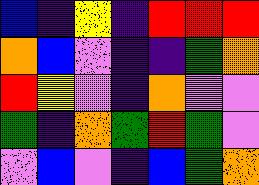[["blue", "indigo", "yellow", "indigo", "red", "red", "red"], ["orange", "blue", "violet", "indigo", "indigo", "green", "orange"], ["red", "yellow", "violet", "indigo", "orange", "violet", "violet"], ["green", "indigo", "orange", "green", "red", "green", "violet"], ["violet", "blue", "violet", "indigo", "blue", "green", "orange"]]